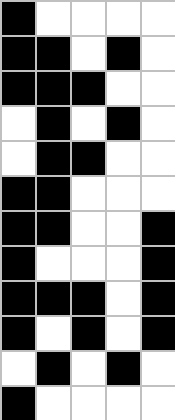[["black", "white", "white", "white", "white"], ["black", "black", "white", "black", "white"], ["black", "black", "black", "white", "white"], ["white", "black", "white", "black", "white"], ["white", "black", "black", "white", "white"], ["black", "black", "white", "white", "white"], ["black", "black", "white", "white", "black"], ["black", "white", "white", "white", "black"], ["black", "black", "black", "white", "black"], ["black", "white", "black", "white", "black"], ["white", "black", "white", "black", "white"], ["black", "white", "white", "white", "white"]]